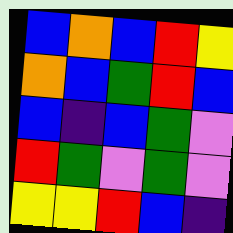[["blue", "orange", "blue", "red", "yellow"], ["orange", "blue", "green", "red", "blue"], ["blue", "indigo", "blue", "green", "violet"], ["red", "green", "violet", "green", "violet"], ["yellow", "yellow", "red", "blue", "indigo"]]